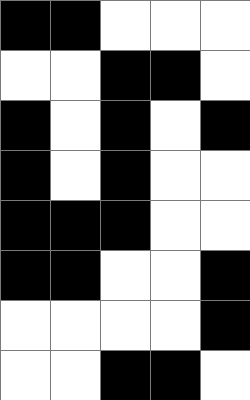[["black", "black", "white", "white", "white"], ["white", "white", "black", "black", "white"], ["black", "white", "black", "white", "black"], ["black", "white", "black", "white", "white"], ["black", "black", "black", "white", "white"], ["black", "black", "white", "white", "black"], ["white", "white", "white", "white", "black"], ["white", "white", "black", "black", "white"]]